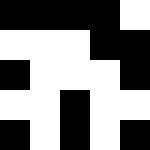[["black", "black", "black", "black", "white"], ["white", "white", "white", "black", "black"], ["black", "white", "white", "white", "black"], ["white", "white", "black", "white", "white"], ["black", "white", "black", "white", "black"]]